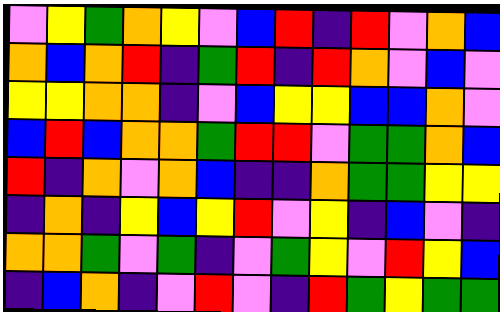[["violet", "yellow", "green", "orange", "yellow", "violet", "blue", "red", "indigo", "red", "violet", "orange", "blue"], ["orange", "blue", "orange", "red", "indigo", "green", "red", "indigo", "red", "orange", "violet", "blue", "violet"], ["yellow", "yellow", "orange", "orange", "indigo", "violet", "blue", "yellow", "yellow", "blue", "blue", "orange", "violet"], ["blue", "red", "blue", "orange", "orange", "green", "red", "red", "violet", "green", "green", "orange", "blue"], ["red", "indigo", "orange", "violet", "orange", "blue", "indigo", "indigo", "orange", "green", "green", "yellow", "yellow"], ["indigo", "orange", "indigo", "yellow", "blue", "yellow", "red", "violet", "yellow", "indigo", "blue", "violet", "indigo"], ["orange", "orange", "green", "violet", "green", "indigo", "violet", "green", "yellow", "violet", "red", "yellow", "blue"], ["indigo", "blue", "orange", "indigo", "violet", "red", "violet", "indigo", "red", "green", "yellow", "green", "green"]]